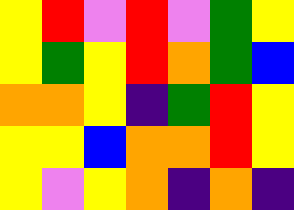[["yellow", "red", "violet", "red", "violet", "green", "yellow"], ["yellow", "green", "yellow", "red", "orange", "green", "blue"], ["orange", "orange", "yellow", "indigo", "green", "red", "yellow"], ["yellow", "yellow", "blue", "orange", "orange", "red", "yellow"], ["yellow", "violet", "yellow", "orange", "indigo", "orange", "indigo"]]